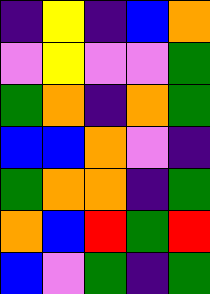[["indigo", "yellow", "indigo", "blue", "orange"], ["violet", "yellow", "violet", "violet", "green"], ["green", "orange", "indigo", "orange", "green"], ["blue", "blue", "orange", "violet", "indigo"], ["green", "orange", "orange", "indigo", "green"], ["orange", "blue", "red", "green", "red"], ["blue", "violet", "green", "indigo", "green"]]